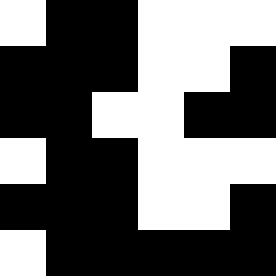[["white", "black", "black", "white", "white", "white"], ["black", "black", "black", "white", "white", "black"], ["black", "black", "white", "white", "black", "black"], ["white", "black", "black", "white", "white", "white"], ["black", "black", "black", "white", "white", "black"], ["white", "black", "black", "black", "black", "black"]]